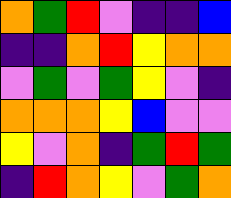[["orange", "green", "red", "violet", "indigo", "indigo", "blue"], ["indigo", "indigo", "orange", "red", "yellow", "orange", "orange"], ["violet", "green", "violet", "green", "yellow", "violet", "indigo"], ["orange", "orange", "orange", "yellow", "blue", "violet", "violet"], ["yellow", "violet", "orange", "indigo", "green", "red", "green"], ["indigo", "red", "orange", "yellow", "violet", "green", "orange"]]